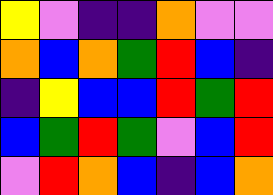[["yellow", "violet", "indigo", "indigo", "orange", "violet", "violet"], ["orange", "blue", "orange", "green", "red", "blue", "indigo"], ["indigo", "yellow", "blue", "blue", "red", "green", "red"], ["blue", "green", "red", "green", "violet", "blue", "red"], ["violet", "red", "orange", "blue", "indigo", "blue", "orange"]]